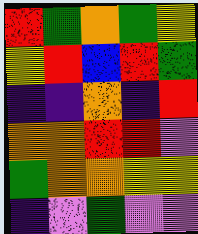[["red", "green", "orange", "green", "yellow"], ["yellow", "red", "blue", "red", "green"], ["indigo", "indigo", "orange", "indigo", "red"], ["orange", "orange", "red", "red", "violet"], ["green", "orange", "orange", "yellow", "yellow"], ["indigo", "violet", "green", "violet", "violet"]]